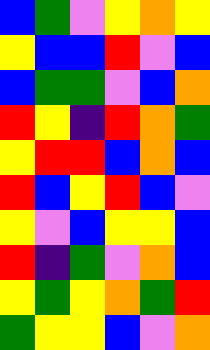[["blue", "green", "violet", "yellow", "orange", "yellow"], ["yellow", "blue", "blue", "red", "violet", "blue"], ["blue", "green", "green", "violet", "blue", "orange"], ["red", "yellow", "indigo", "red", "orange", "green"], ["yellow", "red", "red", "blue", "orange", "blue"], ["red", "blue", "yellow", "red", "blue", "violet"], ["yellow", "violet", "blue", "yellow", "yellow", "blue"], ["red", "indigo", "green", "violet", "orange", "blue"], ["yellow", "green", "yellow", "orange", "green", "red"], ["green", "yellow", "yellow", "blue", "violet", "orange"]]